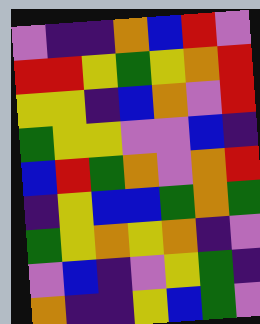[["violet", "indigo", "indigo", "orange", "blue", "red", "violet"], ["red", "red", "yellow", "green", "yellow", "orange", "red"], ["yellow", "yellow", "indigo", "blue", "orange", "violet", "red"], ["green", "yellow", "yellow", "violet", "violet", "blue", "indigo"], ["blue", "red", "green", "orange", "violet", "orange", "red"], ["indigo", "yellow", "blue", "blue", "green", "orange", "green"], ["green", "yellow", "orange", "yellow", "orange", "indigo", "violet"], ["violet", "blue", "indigo", "violet", "yellow", "green", "indigo"], ["orange", "indigo", "indigo", "yellow", "blue", "green", "violet"]]